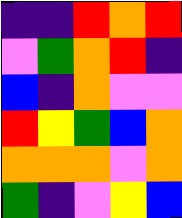[["indigo", "indigo", "red", "orange", "red"], ["violet", "green", "orange", "red", "indigo"], ["blue", "indigo", "orange", "violet", "violet"], ["red", "yellow", "green", "blue", "orange"], ["orange", "orange", "orange", "violet", "orange"], ["green", "indigo", "violet", "yellow", "blue"]]